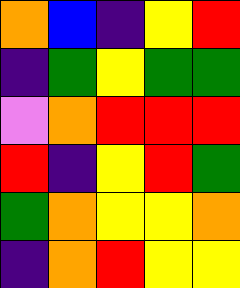[["orange", "blue", "indigo", "yellow", "red"], ["indigo", "green", "yellow", "green", "green"], ["violet", "orange", "red", "red", "red"], ["red", "indigo", "yellow", "red", "green"], ["green", "orange", "yellow", "yellow", "orange"], ["indigo", "orange", "red", "yellow", "yellow"]]